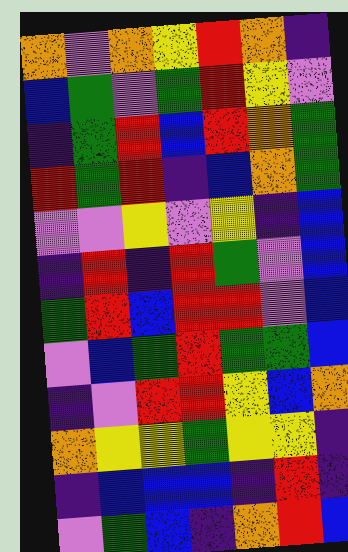[["orange", "violet", "orange", "yellow", "red", "orange", "indigo"], ["blue", "green", "violet", "green", "red", "yellow", "violet"], ["indigo", "green", "red", "blue", "red", "orange", "green"], ["red", "green", "red", "indigo", "blue", "orange", "green"], ["violet", "violet", "yellow", "violet", "yellow", "indigo", "blue"], ["indigo", "red", "indigo", "red", "green", "violet", "blue"], ["green", "red", "blue", "red", "red", "violet", "blue"], ["violet", "blue", "green", "red", "green", "green", "blue"], ["indigo", "violet", "red", "red", "yellow", "blue", "orange"], ["orange", "yellow", "yellow", "green", "yellow", "yellow", "indigo"], ["indigo", "blue", "blue", "blue", "indigo", "red", "indigo"], ["violet", "green", "blue", "indigo", "orange", "red", "blue"]]